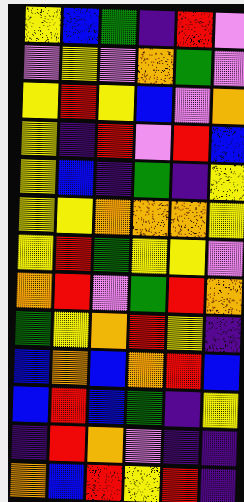[["yellow", "blue", "green", "indigo", "red", "violet"], ["violet", "yellow", "violet", "orange", "green", "violet"], ["yellow", "red", "yellow", "blue", "violet", "orange"], ["yellow", "indigo", "red", "violet", "red", "blue"], ["yellow", "blue", "indigo", "green", "indigo", "yellow"], ["yellow", "yellow", "orange", "orange", "orange", "yellow"], ["yellow", "red", "green", "yellow", "yellow", "violet"], ["orange", "red", "violet", "green", "red", "orange"], ["green", "yellow", "orange", "red", "yellow", "indigo"], ["blue", "orange", "blue", "orange", "red", "blue"], ["blue", "red", "blue", "green", "indigo", "yellow"], ["indigo", "red", "orange", "violet", "indigo", "indigo"], ["orange", "blue", "red", "yellow", "red", "indigo"]]